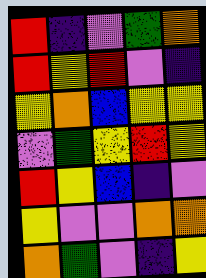[["red", "indigo", "violet", "green", "orange"], ["red", "yellow", "red", "violet", "indigo"], ["yellow", "orange", "blue", "yellow", "yellow"], ["violet", "green", "yellow", "red", "yellow"], ["red", "yellow", "blue", "indigo", "violet"], ["yellow", "violet", "violet", "orange", "orange"], ["orange", "green", "violet", "indigo", "yellow"]]